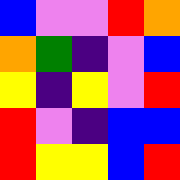[["blue", "violet", "violet", "red", "orange"], ["orange", "green", "indigo", "violet", "blue"], ["yellow", "indigo", "yellow", "violet", "red"], ["red", "violet", "indigo", "blue", "blue"], ["red", "yellow", "yellow", "blue", "red"]]